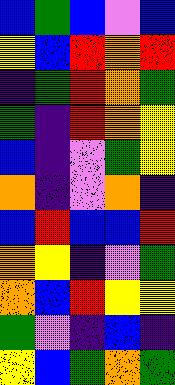[["blue", "green", "blue", "violet", "blue"], ["yellow", "blue", "red", "orange", "red"], ["indigo", "green", "red", "orange", "green"], ["green", "indigo", "red", "orange", "yellow"], ["blue", "indigo", "violet", "green", "yellow"], ["orange", "indigo", "violet", "orange", "indigo"], ["blue", "red", "blue", "blue", "red"], ["orange", "yellow", "indigo", "violet", "green"], ["orange", "blue", "red", "yellow", "yellow"], ["green", "violet", "indigo", "blue", "indigo"], ["yellow", "blue", "green", "orange", "green"]]